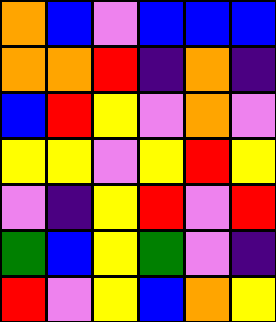[["orange", "blue", "violet", "blue", "blue", "blue"], ["orange", "orange", "red", "indigo", "orange", "indigo"], ["blue", "red", "yellow", "violet", "orange", "violet"], ["yellow", "yellow", "violet", "yellow", "red", "yellow"], ["violet", "indigo", "yellow", "red", "violet", "red"], ["green", "blue", "yellow", "green", "violet", "indigo"], ["red", "violet", "yellow", "blue", "orange", "yellow"]]